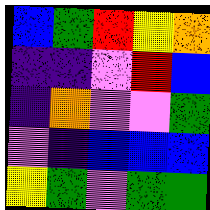[["blue", "green", "red", "yellow", "orange"], ["indigo", "indigo", "violet", "red", "blue"], ["indigo", "orange", "violet", "violet", "green"], ["violet", "indigo", "blue", "blue", "blue"], ["yellow", "green", "violet", "green", "green"]]